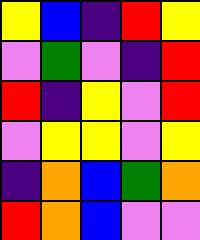[["yellow", "blue", "indigo", "red", "yellow"], ["violet", "green", "violet", "indigo", "red"], ["red", "indigo", "yellow", "violet", "red"], ["violet", "yellow", "yellow", "violet", "yellow"], ["indigo", "orange", "blue", "green", "orange"], ["red", "orange", "blue", "violet", "violet"]]